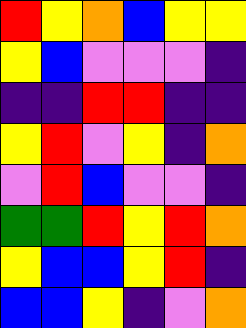[["red", "yellow", "orange", "blue", "yellow", "yellow"], ["yellow", "blue", "violet", "violet", "violet", "indigo"], ["indigo", "indigo", "red", "red", "indigo", "indigo"], ["yellow", "red", "violet", "yellow", "indigo", "orange"], ["violet", "red", "blue", "violet", "violet", "indigo"], ["green", "green", "red", "yellow", "red", "orange"], ["yellow", "blue", "blue", "yellow", "red", "indigo"], ["blue", "blue", "yellow", "indigo", "violet", "orange"]]